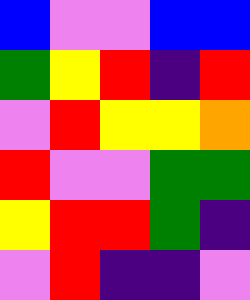[["blue", "violet", "violet", "blue", "blue"], ["green", "yellow", "red", "indigo", "red"], ["violet", "red", "yellow", "yellow", "orange"], ["red", "violet", "violet", "green", "green"], ["yellow", "red", "red", "green", "indigo"], ["violet", "red", "indigo", "indigo", "violet"]]